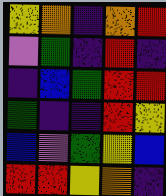[["yellow", "orange", "indigo", "orange", "red"], ["violet", "green", "indigo", "red", "indigo"], ["indigo", "blue", "green", "red", "red"], ["green", "indigo", "indigo", "red", "yellow"], ["blue", "violet", "green", "yellow", "blue"], ["red", "red", "yellow", "orange", "indigo"]]